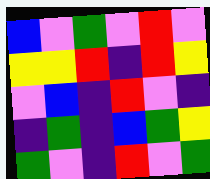[["blue", "violet", "green", "violet", "red", "violet"], ["yellow", "yellow", "red", "indigo", "red", "yellow"], ["violet", "blue", "indigo", "red", "violet", "indigo"], ["indigo", "green", "indigo", "blue", "green", "yellow"], ["green", "violet", "indigo", "red", "violet", "green"]]